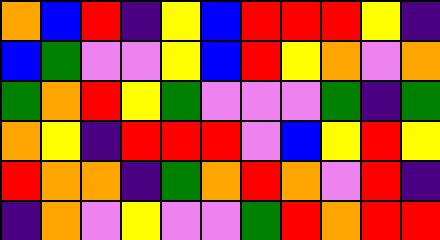[["orange", "blue", "red", "indigo", "yellow", "blue", "red", "red", "red", "yellow", "indigo"], ["blue", "green", "violet", "violet", "yellow", "blue", "red", "yellow", "orange", "violet", "orange"], ["green", "orange", "red", "yellow", "green", "violet", "violet", "violet", "green", "indigo", "green"], ["orange", "yellow", "indigo", "red", "red", "red", "violet", "blue", "yellow", "red", "yellow"], ["red", "orange", "orange", "indigo", "green", "orange", "red", "orange", "violet", "red", "indigo"], ["indigo", "orange", "violet", "yellow", "violet", "violet", "green", "red", "orange", "red", "red"]]